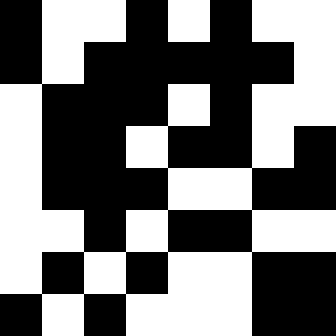[["black", "white", "white", "black", "white", "black", "white", "white"], ["black", "white", "black", "black", "black", "black", "black", "white"], ["white", "black", "black", "black", "white", "black", "white", "white"], ["white", "black", "black", "white", "black", "black", "white", "black"], ["white", "black", "black", "black", "white", "white", "black", "black"], ["white", "white", "black", "white", "black", "black", "white", "white"], ["white", "black", "white", "black", "white", "white", "black", "black"], ["black", "white", "black", "white", "white", "white", "black", "black"]]